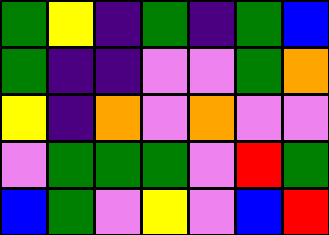[["green", "yellow", "indigo", "green", "indigo", "green", "blue"], ["green", "indigo", "indigo", "violet", "violet", "green", "orange"], ["yellow", "indigo", "orange", "violet", "orange", "violet", "violet"], ["violet", "green", "green", "green", "violet", "red", "green"], ["blue", "green", "violet", "yellow", "violet", "blue", "red"]]